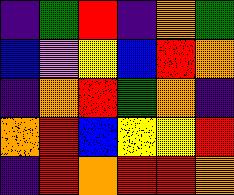[["indigo", "green", "red", "indigo", "orange", "green"], ["blue", "violet", "yellow", "blue", "red", "orange"], ["indigo", "orange", "red", "green", "orange", "indigo"], ["orange", "red", "blue", "yellow", "yellow", "red"], ["indigo", "red", "orange", "red", "red", "orange"]]